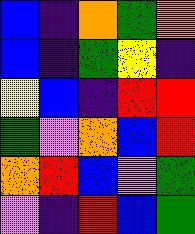[["blue", "indigo", "orange", "green", "orange"], ["blue", "indigo", "green", "yellow", "indigo"], ["yellow", "blue", "indigo", "red", "red"], ["green", "violet", "orange", "blue", "red"], ["orange", "red", "blue", "violet", "green"], ["violet", "indigo", "red", "blue", "green"]]